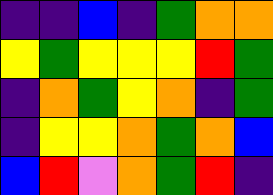[["indigo", "indigo", "blue", "indigo", "green", "orange", "orange"], ["yellow", "green", "yellow", "yellow", "yellow", "red", "green"], ["indigo", "orange", "green", "yellow", "orange", "indigo", "green"], ["indigo", "yellow", "yellow", "orange", "green", "orange", "blue"], ["blue", "red", "violet", "orange", "green", "red", "indigo"]]